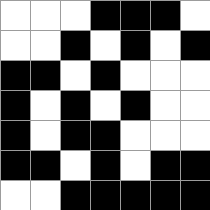[["white", "white", "white", "black", "black", "black", "white"], ["white", "white", "black", "white", "black", "white", "black"], ["black", "black", "white", "black", "white", "white", "white"], ["black", "white", "black", "white", "black", "white", "white"], ["black", "white", "black", "black", "white", "white", "white"], ["black", "black", "white", "black", "white", "black", "black"], ["white", "white", "black", "black", "black", "black", "black"]]